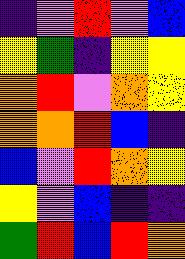[["indigo", "violet", "red", "violet", "blue"], ["yellow", "green", "indigo", "yellow", "yellow"], ["orange", "red", "violet", "orange", "yellow"], ["orange", "orange", "red", "blue", "indigo"], ["blue", "violet", "red", "orange", "yellow"], ["yellow", "violet", "blue", "indigo", "indigo"], ["green", "red", "blue", "red", "orange"]]